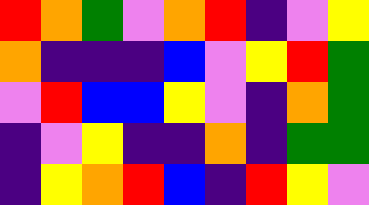[["red", "orange", "green", "violet", "orange", "red", "indigo", "violet", "yellow"], ["orange", "indigo", "indigo", "indigo", "blue", "violet", "yellow", "red", "green"], ["violet", "red", "blue", "blue", "yellow", "violet", "indigo", "orange", "green"], ["indigo", "violet", "yellow", "indigo", "indigo", "orange", "indigo", "green", "green"], ["indigo", "yellow", "orange", "red", "blue", "indigo", "red", "yellow", "violet"]]